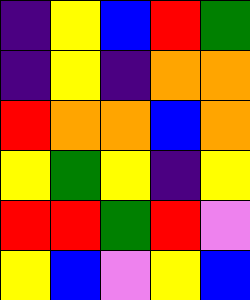[["indigo", "yellow", "blue", "red", "green"], ["indigo", "yellow", "indigo", "orange", "orange"], ["red", "orange", "orange", "blue", "orange"], ["yellow", "green", "yellow", "indigo", "yellow"], ["red", "red", "green", "red", "violet"], ["yellow", "blue", "violet", "yellow", "blue"]]